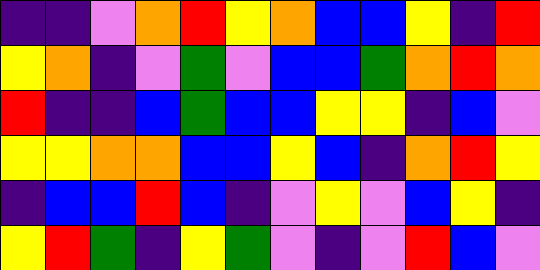[["indigo", "indigo", "violet", "orange", "red", "yellow", "orange", "blue", "blue", "yellow", "indigo", "red"], ["yellow", "orange", "indigo", "violet", "green", "violet", "blue", "blue", "green", "orange", "red", "orange"], ["red", "indigo", "indigo", "blue", "green", "blue", "blue", "yellow", "yellow", "indigo", "blue", "violet"], ["yellow", "yellow", "orange", "orange", "blue", "blue", "yellow", "blue", "indigo", "orange", "red", "yellow"], ["indigo", "blue", "blue", "red", "blue", "indigo", "violet", "yellow", "violet", "blue", "yellow", "indigo"], ["yellow", "red", "green", "indigo", "yellow", "green", "violet", "indigo", "violet", "red", "blue", "violet"]]